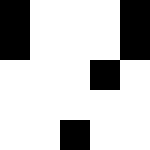[["black", "white", "white", "white", "black"], ["black", "white", "white", "white", "black"], ["white", "white", "white", "black", "white"], ["white", "white", "white", "white", "white"], ["white", "white", "black", "white", "white"]]